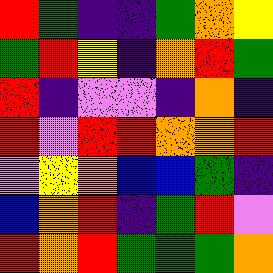[["red", "green", "indigo", "indigo", "green", "orange", "yellow"], ["green", "red", "yellow", "indigo", "orange", "red", "green"], ["red", "indigo", "violet", "violet", "indigo", "orange", "indigo"], ["red", "violet", "red", "red", "orange", "orange", "red"], ["violet", "yellow", "orange", "blue", "blue", "green", "indigo"], ["blue", "orange", "red", "indigo", "green", "red", "violet"], ["red", "orange", "red", "green", "green", "green", "orange"]]